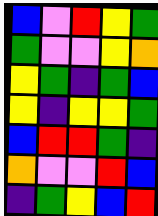[["blue", "violet", "red", "yellow", "green"], ["green", "violet", "violet", "yellow", "orange"], ["yellow", "green", "indigo", "green", "blue"], ["yellow", "indigo", "yellow", "yellow", "green"], ["blue", "red", "red", "green", "indigo"], ["orange", "violet", "violet", "red", "blue"], ["indigo", "green", "yellow", "blue", "red"]]